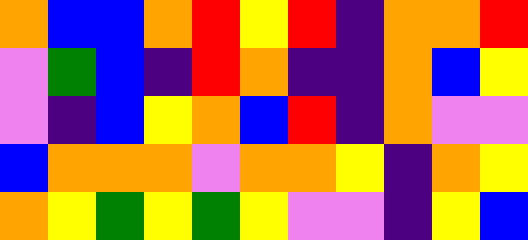[["orange", "blue", "blue", "orange", "red", "yellow", "red", "indigo", "orange", "orange", "red"], ["violet", "green", "blue", "indigo", "red", "orange", "indigo", "indigo", "orange", "blue", "yellow"], ["violet", "indigo", "blue", "yellow", "orange", "blue", "red", "indigo", "orange", "violet", "violet"], ["blue", "orange", "orange", "orange", "violet", "orange", "orange", "yellow", "indigo", "orange", "yellow"], ["orange", "yellow", "green", "yellow", "green", "yellow", "violet", "violet", "indigo", "yellow", "blue"]]